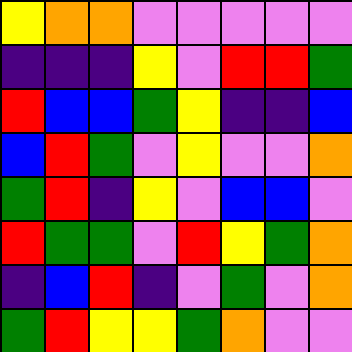[["yellow", "orange", "orange", "violet", "violet", "violet", "violet", "violet"], ["indigo", "indigo", "indigo", "yellow", "violet", "red", "red", "green"], ["red", "blue", "blue", "green", "yellow", "indigo", "indigo", "blue"], ["blue", "red", "green", "violet", "yellow", "violet", "violet", "orange"], ["green", "red", "indigo", "yellow", "violet", "blue", "blue", "violet"], ["red", "green", "green", "violet", "red", "yellow", "green", "orange"], ["indigo", "blue", "red", "indigo", "violet", "green", "violet", "orange"], ["green", "red", "yellow", "yellow", "green", "orange", "violet", "violet"]]